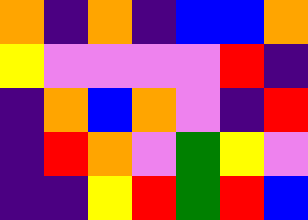[["orange", "indigo", "orange", "indigo", "blue", "blue", "orange"], ["yellow", "violet", "violet", "violet", "violet", "red", "indigo"], ["indigo", "orange", "blue", "orange", "violet", "indigo", "red"], ["indigo", "red", "orange", "violet", "green", "yellow", "violet"], ["indigo", "indigo", "yellow", "red", "green", "red", "blue"]]